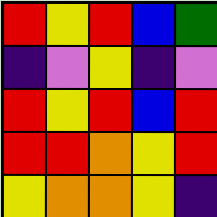[["red", "yellow", "red", "blue", "green"], ["indigo", "violet", "yellow", "indigo", "violet"], ["red", "yellow", "red", "blue", "red"], ["red", "red", "orange", "yellow", "red"], ["yellow", "orange", "orange", "yellow", "indigo"]]